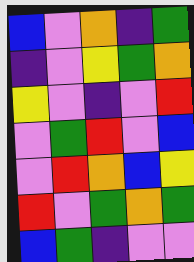[["blue", "violet", "orange", "indigo", "green"], ["indigo", "violet", "yellow", "green", "orange"], ["yellow", "violet", "indigo", "violet", "red"], ["violet", "green", "red", "violet", "blue"], ["violet", "red", "orange", "blue", "yellow"], ["red", "violet", "green", "orange", "green"], ["blue", "green", "indigo", "violet", "violet"]]